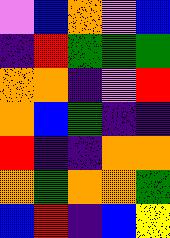[["violet", "blue", "orange", "violet", "blue"], ["indigo", "red", "green", "green", "green"], ["orange", "orange", "indigo", "violet", "red"], ["orange", "blue", "green", "indigo", "indigo"], ["red", "indigo", "indigo", "orange", "orange"], ["orange", "green", "orange", "orange", "green"], ["blue", "red", "indigo", "blue", "yellow"]]